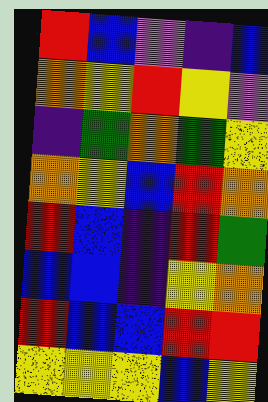[["red", "blue", "violet", "indigo", "blue"], ["orange", "yellow", "red", "yellow", "violet"], ["indigo", "green", "orange", "green", "yellow"], ["orange", "yellow", "blue", "red", "orange"], ["red", "blue", "indigo", "red", "green"], ["blue", "blue", "indigo", "yellow", "orange"], ["red", "blue", "blue", "red", "red"], ["yellow", "yellow", "yellow", "blue", "yellow"]]